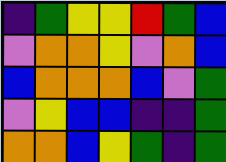[["indigo", "green", "yellow", "yellow", "red", "green", "blue"], ["violet", "orange", "orange", "yellow", "violet", "orange", "blue"], ["blue", "orange", "orange", "orange", "blue", "violet", "green"], ["violet", "yellow", "blue", "blue", "indigo", "indigo", "green"], ["orange", "orange", "blue", "yellow", "green", "indigo", "green"]]